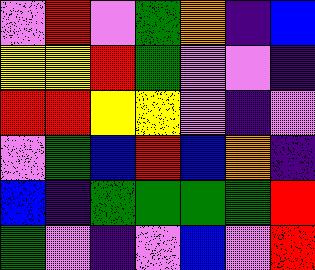[["violet", "red", "violet", "green", "orange", "indigo", "blue"], ["yellow", "yellow", "red", "green", "violet", "violet", "indigo"], ["red", "red", "yellow", "yellow", "violet", "indigo", "violet"], ["violet", "green", "blue", "red", "blue", "orange", "indigo"], ["blue", "indigo", "green", "green", "green", "green", "red"], ["green", "violet", "indigo", "violet", "blue", "violet", "red"]]